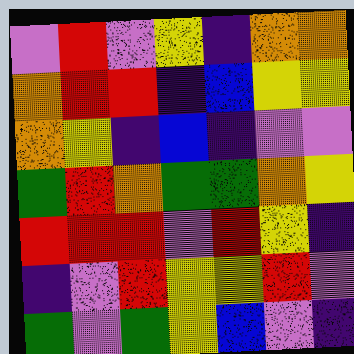[["violet", "red", "violet", "yellow", "indigo", "orange", "orange"], ["orange", "red", "red", "indigo", "blue", "yellow", "yellow"], ["orange", "yellow", "indigo", "blue", "indigo", "violet", "violet"], ["green", "red", "orange", "green", "green", "orange", "yellow"], ["red", "red", "red", "violet", "red", "yellow", "indigo"], ["indigo", "violet", "red", "yellow", "yellow", "red", "violet"], ["green", "violet", "green", "yellow", "blue", "violet", "indigo"]]